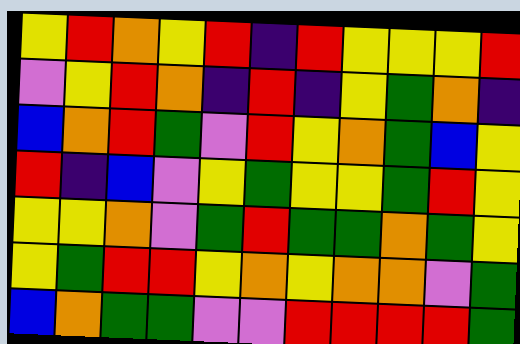[["yellow", "red", "orange", "yellow", "red", "indigo", "red", "yellow", "yellow", "yellow", "red"], ["violet", "yellow", "red", "orange", "indigo", "red", "indigo", "yellow", "green", "orange", "indigo"], ["blue", "orange", "red", "green", "violet", "red", "yellow", "orange", "green", "blue", "yellow"], ["red", "indigo", "blue", "violet", "yellow", "green", "yellow", "yellow", "green", "red", "yellow"], ["yellow", "yellow", "orange", "violet", "green", "red", "green", "green", "orange", "green", "yellow"], ["yellow", "green", "red", "red", "yellow", "orange", "yellow", "orange", "orange", "violet", "green"], ["blue", "orange", "green", "green", "violet", "violet", "red", "red", "red", "red", "green"]]